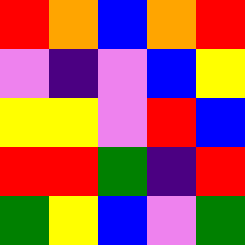[["red", "orange", "blue", "orange", "red"], ["violet", "indigo", "violet", "blue", "yellow"], ["yellow", "yellow", "violet", "red", "blue"], ["red", "red", "green", "indigo", "red"], ["green", "yellow", "blue", "violet", "green"]]